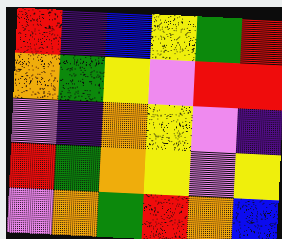[["red", "indigo", "blue", "yellow", "green", "red"], ["orange", "green", "yellow", "violet", "red", "red"], ["violet", "indigo", "orange", "yellow", "violet", "indigo"], ["red", "green", "orange", "yellow", "violet", "yellow"], ["violet", "orange", "green", "red", "orange", "blue"]]